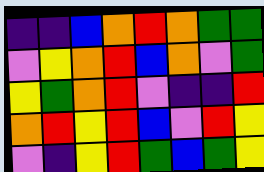[["indigo", "indigo", "blue", "orange", "red", "orange", "green", "green"], ["violet", "yellow", "orange", "red", "blue", "orange", "violet", "green"], ["yellow", "green", "orange", "red", "violet", "indigo", "indigo", "red"], ["orange", "red", "yellow", "red", "blue", "violet", "red", "yellow"], ["violet", "indigo", "yellow", "red", "green", "blue", "green", "yellow"]]